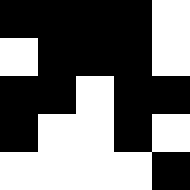[["black", "black", "black", "black", "white"], ["white", "black", "black", "black", "white"], ["black", "black", "white", "black", "black"], ["black", "white", "white", "black", "white"], ["white", "white", "white", "white", "black"]]